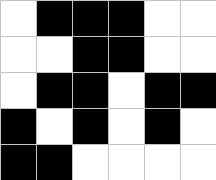[["white", "black", "black", "black", "white", "white"], ["white", "white", "black", "black", "white", "white"], ["white", "black", "black", "white", "black", "black"], ["black", "white", "black", "white", "black", "white"], ["black", "black", "white", "white", "white", "white"]]